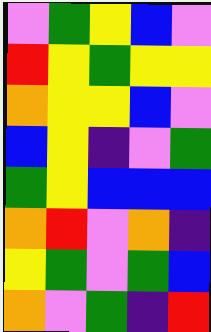[["violet", "green", "yellow", "blue", "violet"], ["red", "yellow", "green", "yellow", "yellow"], ["orange", "yellow", "yellow", "blue", "violet"], ["blue", "yellow", "indigo", "violet", "green"], ["green", "yellow", "blue", "blue", "blue"], ["orange", "red", "violet", "orange", "indigo"], ["yellow", "green", "violet", "green", "blue"], ["orange", "violet", "green", "indigo", "red"]]